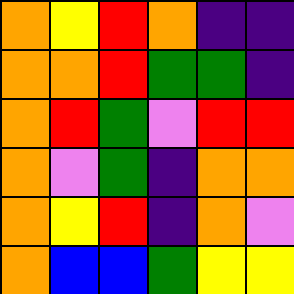[["orange", "yellow", "red", "orange", "indigo", "indigo"], ["orange", "orange", "red", "green", "green", "indigo"], ["orange", "red", "green", "violet", "red", "red"], ["orange", "violet", "green", "indigo", "orange", "orange"], ["orange", "yellow", "red", "indigo", "orange", "violet"], ["orange", "blue", "blue", "green", "yellow", "yellow"]]